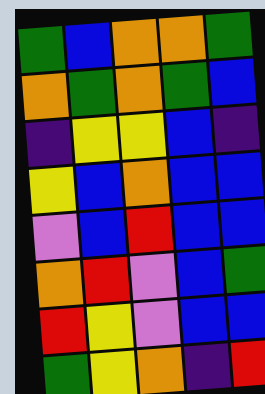[["green", "blue", "orange", "orange", "green"], ["orange", "green", "orange", "green", "blue"], ["indigo", "yellow", "yellow", "blue", "indigo"], ["yellow", "blue", "orange", "blue", "blue"], ["violet", "blue", "red", "blue", "blue"], ["orange", "red", "violet", "blue", "green"], ["red", "yellow", "violet", "blue", "blue"], ["green", "yellow", "orange", "indigo", "red"]]